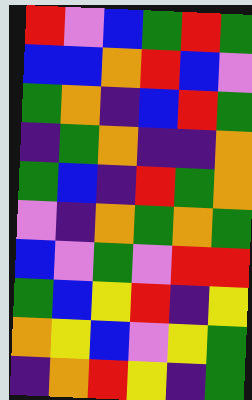[["red", "violet", "blue", "green", "red", "green"], ["blue", "blue", "orange", "red", "blue", "violet"], ["green", "orange", "indigo", "blue", "red", "green"], ["indigo", "green", "orange", "indigo", "indigo", "orange"], ["green", "blue", "indigo", "red", "green", "orange"], ["violet", "indigo", "orange", "green", "orange", "green"], ["blue", "violet", "green", "violet", "red", "red"], ["green", "blue", "yellow", "red", "indigo", "yellow"], ["orange", "yellow", "blue", "violet", "yellow", "green"], ["indigo", "orange", "red", "yellow", "indigo", "green"]]